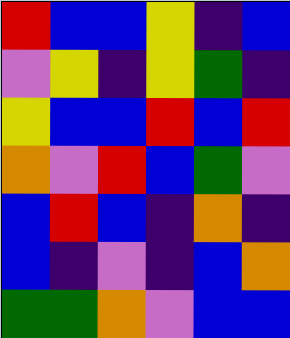[["red", "blue", "blue", "yellow", "indigo", "blue"], ["violet", "yellow", "indigo", "yellow", "green", "indigo"], ["yellow", "blue", "blue", "red", "blue", "red"], ["orange", "violet", "red", "blue", "green", "violet"], ["blue", "red", "blue", "indigo", "orange", "indigo"], ["blue", "indigo", "violet", "indigo", "blue", "orange"], ["green", "green", "orange", "violet", "blue", "blue"]]